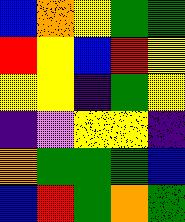[["blue", "orange", "yellow", "green", "green"], ["red", "yellow", "blue", "red", "yellow"], ["yellow", "yellow", "indigo", "green", "yellow"], ["indigo", "violet", "yellow", "yellow", "indigo"], ["orange", "green", "green", "green", "blue"], ["blue", "red", "green", "orange", "green"]]